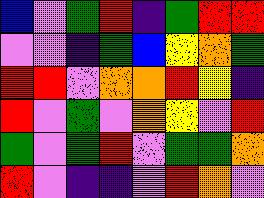[["blue", "violet", "green", "red", "indigo", "green", "red", "red"], ["violet", "violet", "indigo", "green", "blue", "yellow", "orange", "green"], ["red", "red", "violet", "orange", "orange", "red", "yellow", "indigo"], ["red", "violet", "green", "violet", "orange", "yellow", "violet", "red"], ["green", "violet", "green", "red", "violet", "green", "green", "orange"], ["red", "violet", "indigo", "indigo", "violet", "red", "orange", "violet"]]